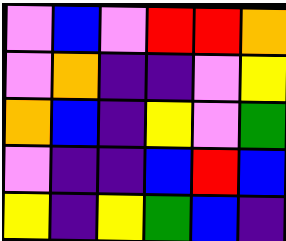[["violet", "blue", "violet", "red", "red", "orange"], ["violet", "orange", "indigo", "indigo", "violet", "yellow"], ["orange", "blue", "indigo", "yellow", "violet", "green"], ["violet", "indigo", "indigo", "blue", "red", "blue"], ["yellow", "indigo", "yellow", "green", "blue", "indigo"]]